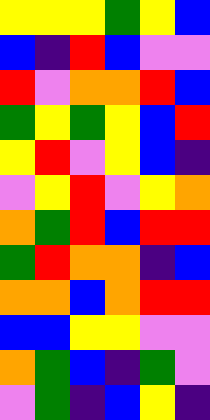[["yellow", "yellow", "yellow", "green", "yellow", "blue"], ["blue", "indigo", "red", "blue", "violet", "violet"], ["red", "violet", "orange", "orange", "red", "blue"], ["green", "yellow", "green", "yellow", "blue", "red"], ["yellow", "red", "violet", "yellow", "blue", "indigo"], ["violet", "yellow", "red", "violet", "yellow", "orange"], ["orange", "green", "red", "blue", "red", "red"], ["green", "red", "orange", "orange", "indigo", "blue"], ["orange", "orange", "blue", "orange", "red", "red"], ["blue", "blue", "yellow", "yellow", "violet", "violet"], ["orange", "green", "blue", "indigo", "green", "violet"], ["violet", "green", "indigo", "blue", "yellow", "indigo"]]